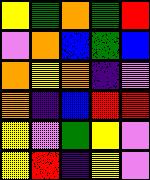[["yellow", "green", "orange", "green", "red"], ["violet", "orange", "blue", "green", "blue"], ["orange", "yellow", "orange", "indigo", "violet"], ["orange", "indigo", "blue", "red", "red"], ["yellow", "violet", "green", "yellow", "violet"], ["yellow", "red", "indigo", "yellow", "violet"]]